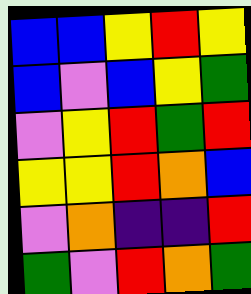[["blue", "blue", "yellow", "red", "yellow"], ["blue", "violet", "blue", "yellow", "green"], ["violet", "yellow", "red", "green", "red"], ["yellow", "yellow", "red", "orange", "blue"], ["violet", "orange", "indigo", "indigo", "red"], ["green", "violet", "red", "orange", "green"]]